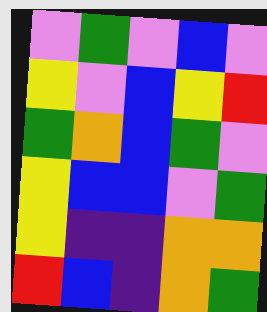[["violet", "green", "violet", "blue", "violet"], ["yellow", "violet", "blue", "yellow", "red"], ["green", "orange", "blue", "green", "violet"], ["yellow", "blue", "blue", "violet", "green"], ["yellow", "indigo", "indigo", "orange", "orange"], ["red", "blue", "indigo", "orange", "green"]]